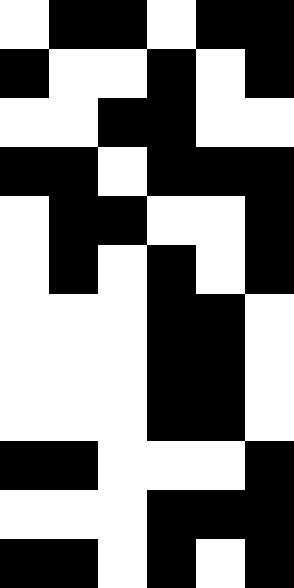[["white", "black", "black", "white", "black", "black"], ["black", "white", "white", "black", "white", "black"], ["white", "white", "black", "black", "white", "white"], ["black", "black", "white", "black", "black", "black"], ["white", "black", "black", "white", "white", "black"], ["white", "black", "white", "black", "white", "black"], ["white", "white", "white", "black", "black", "white"], ["white", "white", "white", "black", "black", "white"], ["white", "white", "white", "black", "black", "white"], ["black", "black", "white", "white", "white", "black"], ["white", "white", "white", "black", "black", "black"], ["black", "black", "white", "black", "white", "black"]]